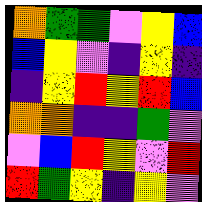[["orange", "green", "green", "violet", "yellow", "blue"], ["blue", "yellow", "violet", "indigo", "yellow", "indigo"], ["indigo", "yellow", "red", "yellow", "red", "blue"], ["orange", "orange", "indigo", "indigo", "green", "violet"], ["violet", "blue", "red", "yellow", "violet", "red"], ["red", "green", "yellow", "indigo", "yellow", "violet"]]